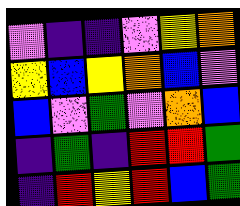[["violet", "indigo", "indigo", "violet", "yellow", "orange"], ["yellow", "blue", "yellow", "orange", "blue", "violet"], ["blue", "violet", "green", "violet", "orange", "blue"], ["indigo", "green", "indigo", "red", "red", "green"], ["indigo", "red", "yellow", "red", "blue", "green"]]